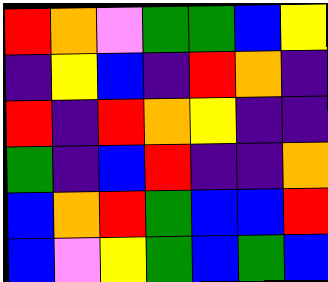[["red", "orange", "violet", "green", "green", "blue", "yellow"], ["indigo", "yellow", "blue", "indigo", "red", "orange", "indigo"], ["red", "indigo", "red", "orange", "yellow", "indigo", "indigo"], ["green", "indigo", "blue", "red", "indigo", "indigo", "orange"], ["blue", "orange", "red", "green", "blue", "blue", "red"], ["blue", "violet", "yellow", "green", "blue", "green", "blue"]]